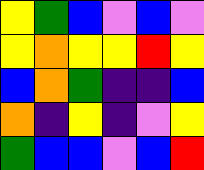[["yellow", "green", "blue", "violet", "blue", "violet"], ["yellow", "orange", "yellow", "yellow", "red", "yellow"], ["blue", "orange", "green", "indigo", "indigo", "blue"], ["orange", "indigo", "yellow", "indigo", "violet", "yellow"], ["green", "blue", "blue", "violet", "blue", "red"]]